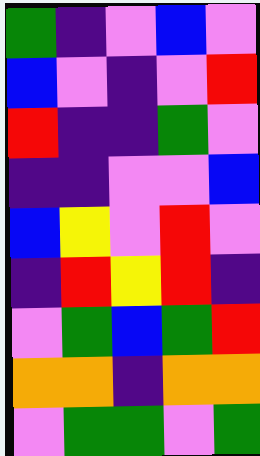[["green", "indigo", "violet", "blue", "violet"], ["blue", "violet", "indigo", "violet", "red"], ["red", "indigo", "indigo", "green", "violet"], ["indigo", "indigo", "violet", "violet", "blue"], ["blue", "yellow", "violet", "red", "violet"], ["indigo", "red", "yellow", "red", "indigo"], ["violet", "green", "blue", "green", "red"], ["orange", "orange", "indigo", "orange", "orange"], ["violet", "green", "green", "violet", "green"]]